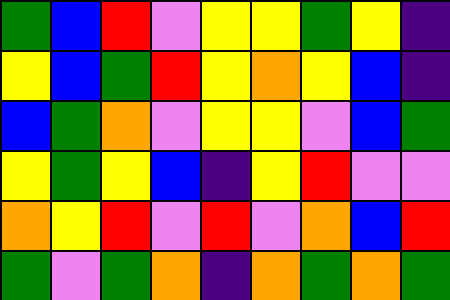[["green", "blue", "red", "violet", "yellow", "yellow", "green", "yellow", "indigo"], ["yellow", "blue", "green", "red", "yellow", "orange", "yellow", "blue", "indigo"], ["blue", "green", "orange", "violet", "yellow", "yellow", "violet", "blue", "green"], ["yellow", "green", "yellow", "blue", "indigo", "yellow", "red", "violet", "violet"], ["orange", "yellow", "red", "violet", "red", "violet", "orange", "blue", "red"], ["green", "violet", "green", "orange", "indigo", "orange", "green", "orange", "green"]]